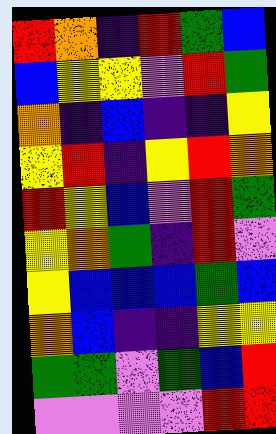[["red", "orange", "indigo", "red", "green", "blue"], ["blue", "yellow", "yellow", "violet", "red", "green"], ["orange", "indigo", "blue", "indigo", "indigo", "yellow"], ["yellow", "red", "indigo", "yellow", "red", "orange"], ["red", "yellow", "blue", "violet", "red", "green"], ["yellow", "orange", "green", "indigo", "red", "violet"], ["yellow", "blue", "blue", "blue", "green", "blue"], ["orange", "blue", "indigo", "indigo", "yellow", "yellow"], ["green", "green", "violet", "green", "blue", "red"], ["violet", "violet", "violet", "violet", "red", "red"]]